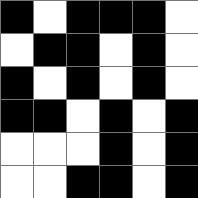[["black", "white", "black", "black", "black", "white"], ["white", "black", "black", "white", "black", "white"], ["black", "white", "black", "white", "black", "white"], ["black", "black", "white", "black", "white", "black"], ["white", "white", "white", "black", "white", "black"], ["white", "white", "black", "black", "white", "black"]]